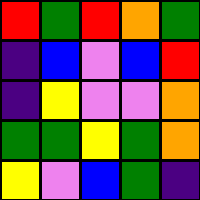[["red", "green", "red", "orange", "green"], ["indigo", "blue", "violet", "blue", "red"], ["indigo", "yellow", "violet", "violet", "orange"], ["green", "green", "yellow", "green", "orange"], ["yellow", "violet", "blue", "green", "indigo"]]